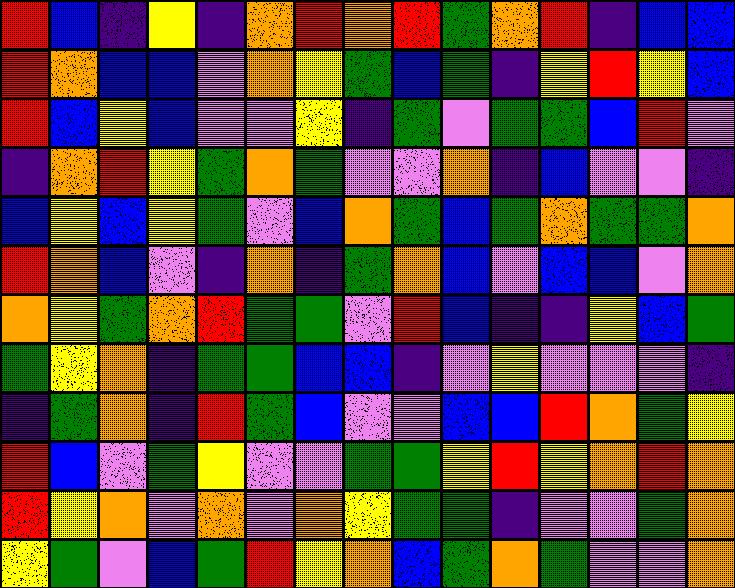[["red", "blue", "indigo", "yellow", "indigo", "orange", "red", "orange", "red", "green", "orange", "red", "indigo", "blue", "blue"], ["red", "orange", "blue", "blue", "violet", "orange", "yellow", "green", "blue", "green", "indigo", "yellow", "red", "yellow", "blue"], ["red", "blue", "yellow", "blue", "violet", "violet", "yellow", "indigo", "green", "violet", "green", "green", "blue", "red", "violet"], ["indigo", "orange", "red", "yellow", "green", "orange", "green", "violet", "violet", "orange", "indigo", "blue", "violet", "violet", "indigo"], ["blue", "yellow", "blue", "yellow", "green", "violet", "blue", "orange", "green", "blue", "green", "orange", "green", "green", "orange"], ["red", "orange", "blue", "violet", "indigo", "orange", "indigo", "green", "orange", "blue", "violet", "blue", "blue", "violet", "orange"], ["orange", "yellow", "green", "orange", "red", "green", "green", "violet", "red", "blue", "indigo", "indigo", "yellow", "blue", "green"], ["green", "yellow", "orange", "indigo", "green", "green", "blue", "blue", "indigo", "violet", "yellow", "violet", "violet", "violet", "indigo"], ["indigo", "green", "orange", "indigo", "red", "green", "blue", "violet", "violet", "blue", "blue", "red", "orange", "green", "yellow"], ["red", "blue", "violet", "green", "yellow", "violet", "violet", "green", "green", "yellow", "red", "yellow", "orange", "red", "orange"], ["red", "yellow", "orange", "violet", "orange", "violet", "orange", "yellow", "green", "green", "indigo", "violet", "violet", "green", "orange"], ["yellow", "green", "violet", "blue", "green", "red", "yellow", "orange", "blue", "green", "orange", "green", "violet", "violet", "orange"]]